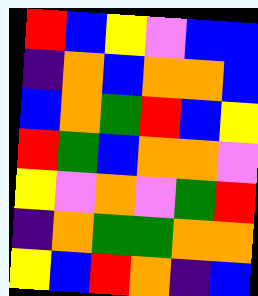[["red", "blue", "yellow", "violet", "blue", "blue"], ["indigo", "orange", "blue", "orange", "orange", "blue"], ["blue", "orange", "green", "red", "blue", "yellow"], ["red", "green", "blue", "orange", "orange", "violet"], ["yellow", "violet", "orange", "violet", "green", "red"], ["indigo", "orange", "green", "green", "orange", "orange"], ["yellow", "blue", "red", "orange", "indigo", "blue"]]